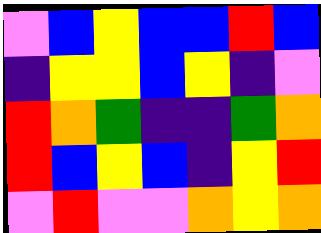[["violet", "blue", "yellow", "blue", "blue", "red", "blue"], ["indigo", "yellow", "yellow", "blue", "yellow", "indigo", "violet"], ["red", "orange", "green", "indigo", "indigo", "green", "orange"], ["red", "blue", "yellow", "blue", "indigo", "yellow", "red"], ["violet", "red", "violet", "violet", "orange", "yellow", "orange"]]